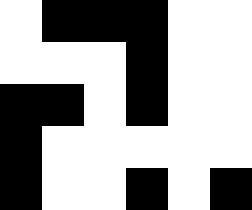[["white", "black", "black", "black", "white", "white"], ["white", "white", "white", "black", "white", "white"], ["black", "black", "white", "black", "white", "white"], ["black", "white", "white", "white", "white", "white"], ["black", "white", "white", "black", "white", "black"]]